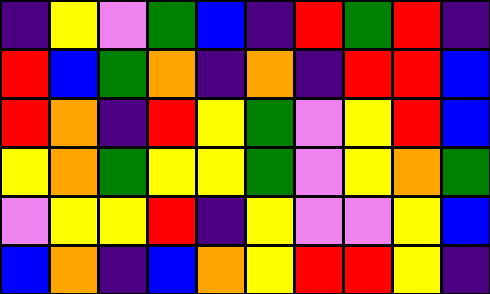[["indigo", "yellow", "violet", "green", "blue", "indigo", "red", "green", "red", "indigo"], ["red", "blue", "green", "orange", "indigo", "orange", "indigo", "red", "red", "blue"], ["red", "orange", "indigo", "red", "yellow", "green", "violet", "yellow", "red", "blue"], ["yellow", "orange", "green", "yellow", "yellow", "green", "violet", "yellow", "orange", "green"], ["violet", "yellow", "yellow", "red", "indigo", "yellow", "violet", "violet", "yellow", "blue"], ["blue", "orange", "indigo", "blue", "orange", "yellow", "red", "red", "yellow", "indigo"]]